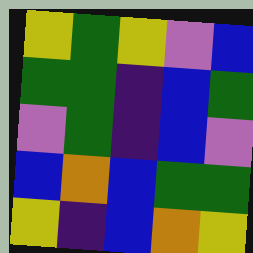[["yellow", "green", "yellow", "violet", "blue"], ["green", "green", "indigo", "blue", "green"], ["violet", "green", "indigo", "blue", "violet"], ["blue", "orange", "blue", "green", "green"], ["yellow", "indigo", "blue", "orange", "yellow"]]